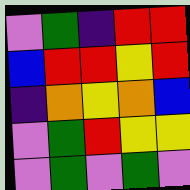[["violet", "green", "indigo", "red", "red"], ["blue", "red", "red", "yellow", "red"], ["indigo", "orange", "yellow", "orange", "blue"], ["violet", "green", "red", "yellow", "yellow"], ["violet", "green", "violet", "green", "violet"]]